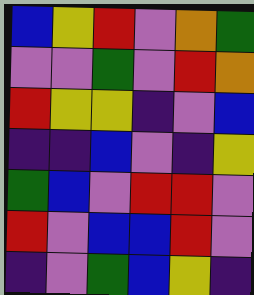[["blue", "yellow", "red", "violet", "orange", "green"], ["violet", "violet", "green", "violet", "red", "orange"], ["red", "yellow", "yellow", "indigo", "violet", "blue"], ["indigo", "indigo", "blue", "violet", "indigo", "yellow"], ["green", "blue", "violet", "red", "red", "violet"], ["red", "violet", "blue", "blue", "red", "violet"], ["indigo", "violet", "green", "blue", "yellow", "indigo"]]